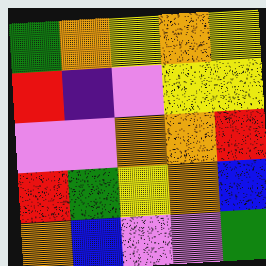[["green", "orange", "yellow", "orange", "yellow"], ["red", "indigo", "violet", "yellow", "yellow"], ["violet", "violet", "orange", "orange", "red"], ["red", "green", "yellow", "orange", "blue"], ["orange", "blue", "violet", "violet", "green"]]